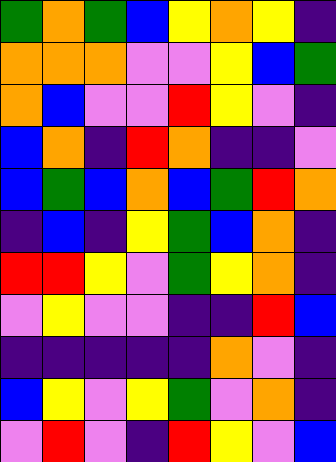[["green", "orange", "green", "blue", "yellow", "orange", "yellow", "indigo"], ["orange", "orange", "orange", "violet", "violet", "yellow", "blue", "green"], ["orange", "blue", "violet", "violet", "red", "yellow", "violet", "indigo"], ["blue", "orange", "indigo", "red", "orange", "indigo", "indigo", "violet"], ["blue", "green", "blue", "orange", "blue", "green", "red", "orange"], ["indigo", "blue", "indigo", "yellow", "green", "blue", "orange", "indigo"], ["red", "red", "yellow", "violet", "green", "yellow", "orange", "indigo"], ["violet", "yellow", "violet", "violet", "indigo", "indigo", "red", "blue"], ["indigo", "indigo", "indigo", "indigo", "indigo", "orange", "violet", "indigo"], ["blue", "yellow", "violet", "yellow", "green", "violet", "orange", "indigo"], ["violet", "red", "violet", "indigo", "red", "yellow", "violet", "blue"]]